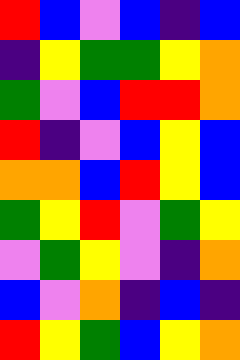[["red", "blue", "violet", "blue", "indigo", "blue"], ["indigo", "yellow", "green", "green", "yellow", "orange"], ["green", "violet", "blue", "red", "red", "orange"], ["red", "indigo", "violet", "blue", "yellow", "blue"], ["orange", "orange", "blue", "red", "yellow", "blue"], ["green", "yellow", "red", "violet", "green", "yellow"], ["violet", "green", "yellow", "violet", "indigo", "orange"], ["blue", "violet", "orange", "indigo", "blue", "indigo"], ["red", "yellow", "green", "blue", "yellow", "orange"]]